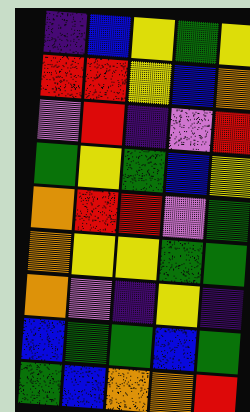[["indigo", "blue", "yellow", "green", "yellow"], ["red", "red", "yellow", "blue", "orange"], ["violet", "red", "indigo", "violet", "red"], ["green", "yellow", "green", "blue", "yellow"], ["orange", "red", "red", "violet", "green"], ["orange", "yellow", "yellow", "green", "green"], ["orange", "violet", "indigo", "yellow", "indigo"], ["blue", "green", "green", "blue", "green"], ["green", "blue", "orange", "orange", "red"]]